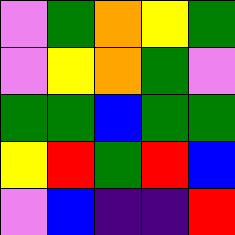[["violet", "green", "orange", "yellow", "green"], ["violet", "yellow", "orange", "green", "violet"], ["green", "green", "blue", "green", "green"], ["yellow", "red", "green", "red", "blue"], ["violet", "blue", "indigo", "indigo", "red"]]